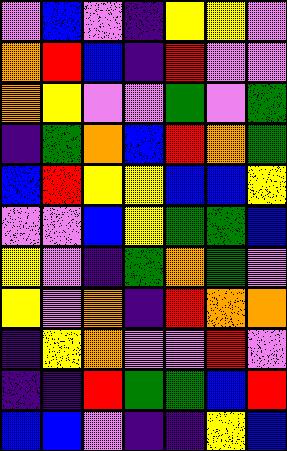[["violet", "blue", "violet", "indigo", "yellow", "yellow", "violet"], ["orange", "red", "blue", "indigo", "red", "violet", "violet"], ["orange", "yellow", "violet", "violet", "green", "violet", "green"], ["indigo", "green", "orange", "blue", "red", "orange", "green"], ["blue", "red", "yellow", "yellow", "blue", "blue", "yellow"], ["violet", "violet", "blue", "yellow", "green", "green", "blue"], ["yellow", "violet", "indigo", "green", "orange", "green", "violet"], ["yellow", "violet", "orange", "indigo", "red", "orange", "orange"], ["indigo", "yellow", "orange", "violet", "violet", "red", "violet"], ["indigo", "indigo", "red", "green", "green", "blue", "red"], ["blue", "blue", "violet", "indigo", "indigo", "yellow", "blue"]]